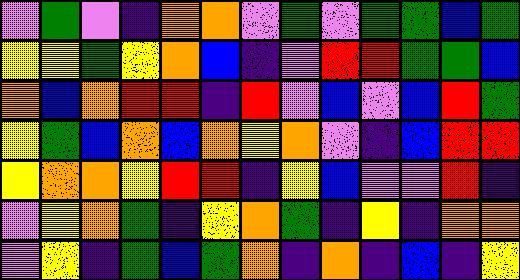[["violet", "green", "violet", "indigo", "orange", "orange", "violet", "green", "violet", "green", "green", "blue", "green"], ["yellow", "yellow", "green", "yellow", "orange", "blue", "indigo", "violet", "red", "red", "green", "green", "blue"], ["orange", "blue", "orange", "red", "red", "indigo", "red", "violet", "blue", "violet", "blue", "red", "green"], ["yellow", "green", "blue", "orange", "blue", "orange", "yellow", "orange", "violet", "indigo", "blue", "red", "red"], ["yellow", "orange", "orange", "yellow", "red", "red", "indigo", "yellow", "blue", "violet", "violet", "red", "indigo"], ["violet", "yellow", "orange", "green", "indigo", "yellow", "orange", "green", "indigo", "yellow", "indigo", "orange", "orange"], ["violet", "yellow", "indigo", "green", "blue", "green", "orange", "indigo", "orange", "indigo", "blue", "indigo", "yellow"]]